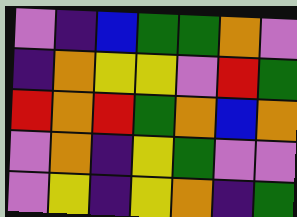[["violet", "indigo", "blue", "green", "green", "orange", "violet"], ["indigo", "orange", "yellow", "yellow", "violet", "red", "green"], ["red", "orange", "red", "green", "orange", "blue", "orange"], ["violet", "orange", "indigo", "yellow", "green", "violet", "violet"], ["violet", "yellow", "indigo", "yellow", "orange", "indigo", "green"]]